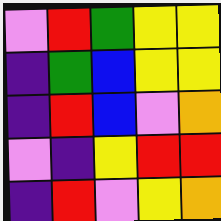[["violet", "red", "green", "yellow", "yellow"], ["indigo", "green", "blue", "yellow", "yellow"], ["indigo", "red", "blue", "violet", "orange"], ["violet", "indigo", "yellow", "red", "red"], ["indigo", "red", "violet", "yellow", "orange"]]